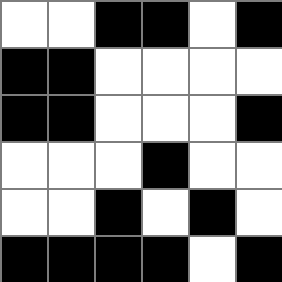[["white", "white", "black", "black", "white", "black"], ["black", "black", "white", "white", "white", "white"], ["black", "black", "white", "white", "white", "black"], ["white", "white", "white", "black", "white", "white"], ["white", "white", "black", "white", "black", "white"], ["black", "black", "black", "black", "white", "black"]]